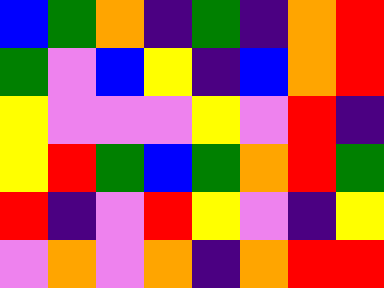[["blue", "green", "orange", "indigo", "green", "indigo", "orange", "red"], ["green", "violet", "blue", "yellow", "indigo", "blue", "orange", "red"], ["yellow", "violet", "violet", "violet", "yellow", "violet", "red", "indigo"], ["yellow", "red", "green", "blue", "green", "orange", "red", "green"], ["red", "indigo", "violet", "red", "yellow", "violet", "indigo", "yellow"], ["violet", "orange", "violet", "orange", "indigo", "orange", "red", "red"]]